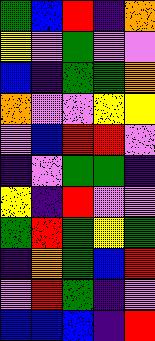[["green", "blue", "red", "indigo", "orange"], ["yellow", "violet", "green", "violet", "violet"], ["blue", "indigo", "green", "green", "orange"], ["orange", "violet", "violet", "yellow", "yellow"], ["violet", "blue", "red", "red", "violet"], ["indigo", "violet", "green", "green", "indigo"], ["yellow", "indigo", "red", "violet", "violet"], ["green", "red", "green", "yellow", "green"], ["indigo", "orange", "green", "blue", "red"], ["violet", "red", "green", "indigo", "violet"], ["blue", "blue", "blue", "indigo", "red"]]